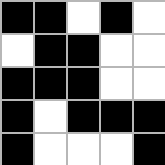[["black", "black", "white", "black", "white"], ["white", "black", "black", "white", "white"], ["black", "black", "black", "white", "white"], ["black", "white", "black", "black", "black"], ["black", "white", "white", "white", "black"]]